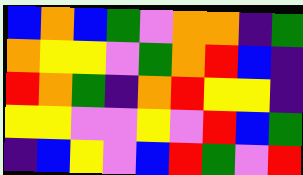[["blue", "orange", "blue", "green", "violet", "orange", "orange", "indigo", "green"], ["orange", "yellow", "yellow", "violet", "green", "orange", "red", "blue", "indigo"], ["red", "orange", "green", "indigo", "orange", "red", "yellow", "yellow", "indigo"], ["yellow", "yellow", "violet", "violet", "yellow", "violet", "red", "blue", "green"], ["indigo", "blue", "yellow", "violet", "blue", "red", "green", "violet", "red"]]